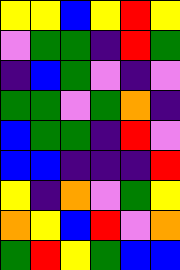[["yellow", "yellow", "blue", "yellow", "red", "yellow"], ["violet", "green", "green", "indigo", "red", "green"], ["indigo", "blue", "green", "violet", "indigo", "violet"], ["green", "green", "violet", "green", "orange", "indigo"], ["blue", "green", "green", "indigo", "red", "violet"], ["blue", "blue", "indigo", "indigo", "indigo", "red"], ["yellow", "indigo", "orange", "violet", "green", "yellow"], ["orange", "yellow", "blue", "red", "violet", "orange"], ["green", "red", "yellow", "green", "blue", "blue"]]